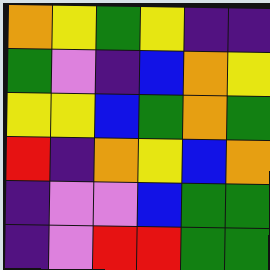[["orange", "yellow", "green", "yellow", "indigo", "indigo"], ["green", "violet", "indigo", "blue", "orange", "yellow"], ["yellow", "yellow", "blue", "green", "orange", "green"], ["red", "indigo", "orange", "yellow", "blue", "orange"], ["indigo", "violet", "violet", "blue", "green", "green"], ["indigo", "violet", "red", "red", "green", "green"]]